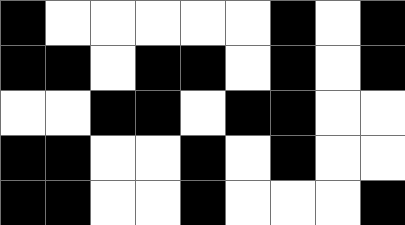[["black", "white", "white", "white", "white", "white", "black", "white", "black"], ["black", "black", "white", "black", "black", "white", "black", "white", "black"], ["white", "white", "black", "black", "white", "black", "black", "white", "white"], ["black", "black", "white", "white", "black", "white", "black", "white", "white"], ["black", "black", "white", "white", "black", "white", "white", "white", "black"]]